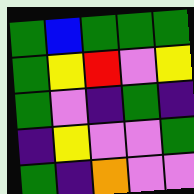[["green", "blue", "green", "green", "green"], ["green", "yellow", "red", "violet", "yellow"], ["green", "violet", "indigo", "green", "indigo"], ["indigo", "yellow", "violet", "violet", "green"], ["green", "indigo", "orange", "violet", "violet"]]